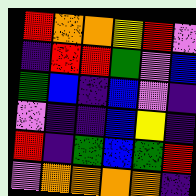[["red", "orange", "orange", "yellow", "red", "violet"], ["indigo", "red", "red", "green", "violet", "blue"], ["green", "blue", "indigo", "blue", "violet", "indigo"], ["violet", "indigo", "indigo", "blue", "yellow", "indigo"], ["red", "indigo", "green", "blue", "green", "red"], ["violet", "orange", "orange", "orange", "orange", "indigo"]]